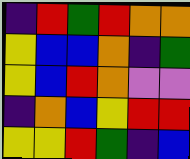[["indigo", "red", "green", "red", "orange", "orange"], ["yellow", "blue", "blue", "orange", "indigo", "green"], ["yellow", "blue", "red", "orange", "violet", "violet"], ["indigo", "orange", "blue", "yellow", "red", "red"], ["yellow", "yellow", "red", "green", "indigo", "blue"]]